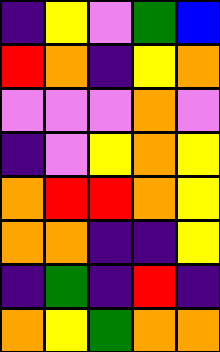[["indigo", "yellow", "violet", "green", "blue"], ["red", "orange", "indigo", "yellow", "orange"], ["violet", "violet", "violet", "orange", "violet"], ["indigo", "violet", "yellow", "orange", "yellow"], ["orange", "red", "red", "orange", "yellow"], ["orange", "orange", "indigo", "indigo", "yellow"], ["indigo", "green", "indigo", "red", "indigo"], ["orange", "yellow", "green", "orange", "orange"]]